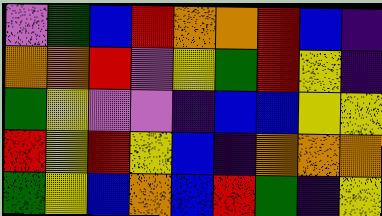[["violet", "green", "blue", "red", "orange", "orange", "red", "blue", "indigo"], ["orange", "orange", "red", "violet", "yellow", "green", "red", "yellow", "indigo"], ["green", "yellow", "violet", "violet", "indigo", "blue", "blue", "yellow", "yellow"], ["red", "yellow", "red", "yellow", "blue", "indigo", "orange", "orange", "orange"], ["green", "yellow", "blue", "orange", "blue", "red", "green", "indigo", "yellow"]]